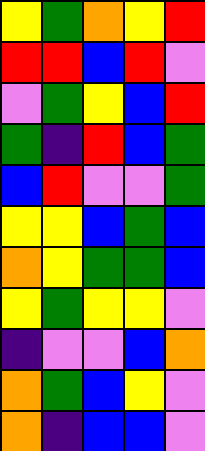[["yellow", "green", "orange", "yellow", "red"], ["red", "red", "blue", "red", "violet"], ["violet", "green", "yellow", "blue", "red"], ["green", "indigo", "red", "blue", "green"], ["blue", "red", "violet", "violet", "green"], ["yellow", "yellow", "blue", "green", "blue"], ["orange", "yellow", "green", "green", "blue"], ["yellow", "green", "yellow", "yellow", "violet"], ["indigo", "violet", "violet", "blue", "orange"], ["orange", "green", "blue", "yellow", "violet"], ["orange", "indigo", "blue", "blue", "violet"]]